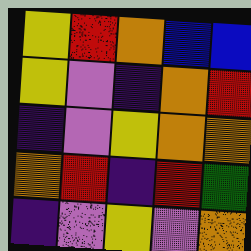[["yellow", "red", "orange", "blue", "blue"], ["yellow", "violet", "indigo", "orange", "red"], ["indigo", "violet", "yellow", "orange", "orange"], ["orange", "red", "indigo", "red", "green"], ["indigo", "violet", "yellow", "violet", "orange"]]